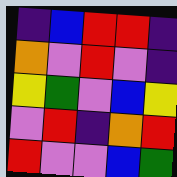[["indigo", "blue", "red", "red", "indigo"], ["orange", "violet", "red", "violet", "indigo"], ["yellow", "green", "violet", "blue", "yellow"], ["violet", "red", "indigo", "orange", "red"], ["red", "violet", "violet", "blue", "green"]]